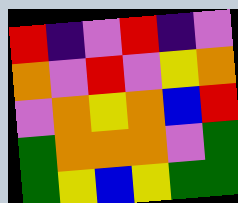[["red", "indigo", "violet", "red", "indigo", "violet"], ["orange", "violet", "red", "violet", "yellow", "orange"], ["violet", "orange", "yellow", "orange", "blue", "red"], ["green", "orange", "orange", "orange", "violet", "green"], ["green", "yellow", "blue", "yellow", "green", "green"]]